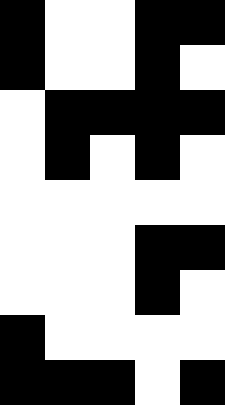[["black", "white", "white", "black", "black"], ["black", "white", "white", "black", "white"], ["white", "black", "black", "black", "black"], ["white", "black", "white", "black", "white"], ["white", "white", "white", "white", "white"], ["white", "white", "white", "black", "black"], ["white", "white", "white", "black", "white"], ["black", "white", "white", "white", "white"], ["black", "black", "black", "white", "black"]]